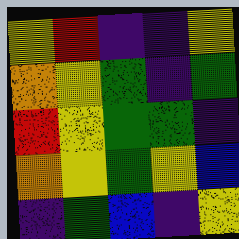[["yellow", "red", "indigo", "indigo", "yellow"], ["orange", "yellow", "green", "indigo", "green"], ["red", "yellow", "green", "green", "indigo"], ["orange", "yellow", "green", "yellow", "blue"], ["indigo", "green", "blue", "indigo", "yellow"]]